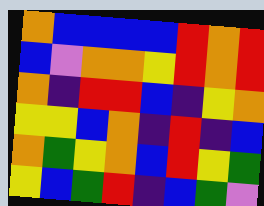[["orange", "blue", "blue", "blue", "blue", "red", "orange", "red"], ["blue", "violet", "orange", "orange", "yellow", "red", "orange", "red"], ["orange", "indigo", "red", "red", "blue", "indigo", "yellow", "orange"], ["yellow", "yellow", "blue", "orange", "indigo", "red", "indigo", "blue"], ["orange", "green", "yellow", "orange", "blue", "red", "yellow", "green"], ["yellow", "blue", "green", "red", "indigo", "blue", "green", "violet"]]